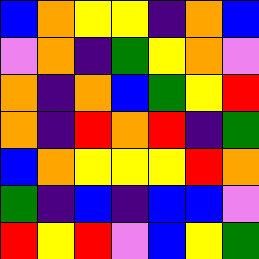[["blue", "orange", "yellow", "yellow", "indigo", "orange", "blue"], ["violet", "orange", "indigo", "green", "yellow", "orange", "violet"], ["orange", "indigo", "orange", "blue", "green", "yellow", "red"], ["orange", "indigo", "red", "orange", "red", "indigo", "green"], ["blue", "orange", "yellow", "yellow", "yellow", "red", "orange"], ["green", "indigo", "blue", "indigo", "blue", "blue", "violet"], ["red", "yellow", "red", "violet", "blue", "yellow", "green"]]